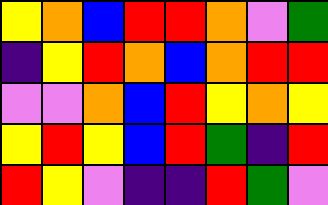[["yellow", "orange", "blue", "red", "red", "orange", "violet", "green"], ["indigo", "yellow", "red", "orange", "blue", "orange", "red", "red"], ["violet", "violet", "orange", "blue", "red", "yellow", "orange", "yellow"], ["yellow", "red", "yellow", "blue", "red", "green", "indigo", "red"], ["red", "yellow", "violet", "indigo", "indigo", "red", "green", "violet"]]